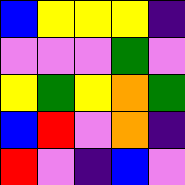[["blue", "yellow", "yellow", "yellow", "indigo"], ["violet", "violet", "violet", "green", "violet"], ["yellow", "green", "yellow", "orange", "green"], ["blue", "red", "violet", "orange", "indigo"], ["red", "violet", "indigo", "blue", "violet"]]